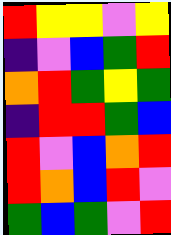[["red", "yellow", "yellow", "violet", "yellow"], ["indigo", "violet", "blue", "green", "red"], ["orange", "red", "green", "yellow", "green"], ["indigo", "red", "red", "green", "blue"], ["red", "violet", "blue", "orange", "red"], ["red", "orange", "blue", "red", "violet"], ["green", "blue", "green", "violet", "red"]]